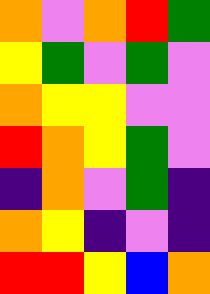[["orange", "violet", "orange", "red", "green"], ["yellow", "green", "violet", "green", "violet"], ["orange", "yellow", "yellow", "violet", "violet"], ["red", "orange", "yellow", "green", "violet"], ["indigo", "orange", "violet", "green", "indigo"], ["orange", "yellow", "indigo", "violet", "indigo"], ["red", "red", "yellow", "blue", "orange"]]